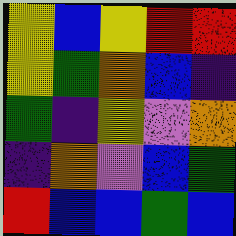[["yellow", "blue", "yellow", "red", "red"], ["yellow", "green", "orange", "blue", "indigo"], ["green", "indigo", "yellow", "violet", "orange"], ["indigo", "orange", "violet", "blue", "green"], ["red", "blue", "blue", "green", "blue"]]